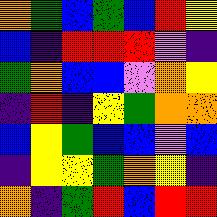[["orange", "green", "blue", "green", "blue", "red", "yellow"], ["blue", "indigo", "red", "red", "red", "violet", "indigo"], ["green", "orange", "blue", "blue", "violet", "orange", "yellow"], ["indigo", "red", "indigo", "yellow", "green", "orange", "orange"], ["blue", "yellow", "green", "blue", "blue", "violet", "blue"], ["indigo", "yellow", "yellow", "green", "orange", "yellow", "indigo"], ["orange", "indigo", "green", "red", "blue", "red", "red"]]